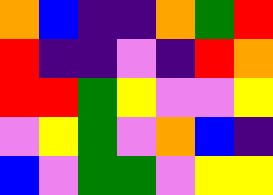[["orange", "blue", "indigo", "indigo", "orange", "green", "red"], ["red", "indigo", "indigo", "violet", "indigo", "red", "orange"], ["red", "red", "green", "yellow", "violet", "violet", "yellow"], ["violet", "yellow", "green", "violet", "orange", "blue", "indigo"], ["blue", "violet", "green", "green", "violet", "yellow", "yellow"]]